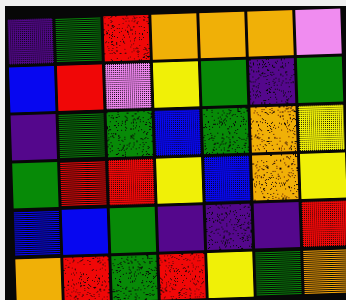[["indigo", "green", "red", "orange", "orange", "orange", "violet"], ["blue", "red", "violet", "yellow", "green", "indigo", "green"], ["indigo", "green", "green", "blue", "green", "orange", "yellow"], ["green", "red", "red", "yellow", "blue", "orange", "yellow"], ["blue", "blue", "green", "indigo", "indigo", "indigo", "red"], ["orange", "red", "green", "red", "yellow", "green", "orange"]]